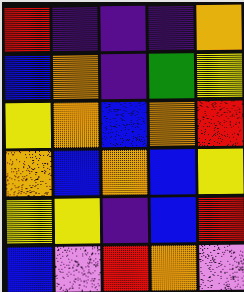[["red", "indigo", "indigo", "indigo", "orange"], ["blue", "orange", "indigo", "green", "yellow"], ["yellow", "orange", "blue", "orange", "red"], ["orange", "blue", "orange", "blue", "yellow"], ["yellow", "yellow", "indigo", "blue", "red"], ["blue", "violet", "red", "orange", "violet"]]